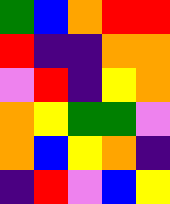[["green", "blue", "orange", "red", "red"], ["red", "indigo", "indigo", "orange", "orange"], ["violet", "red", "indigo", "yellow", "orange"], ["orange", "yellow", "green", "green", "violet"], ["orange", "blue", "yellow", "orange", "indigo"], ["indigo", "red", "violet", "blue", "yellow"]]